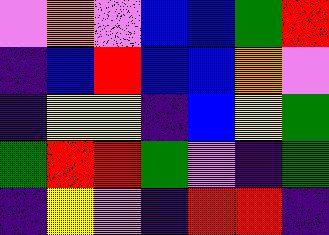[["violet", "orange", "violet", "blue", "blue", "green", "red"], ["indigo", "blue", "red", "blue", "blue", "orange", "violet"], ["indigo", "yellow", "yellow", "indigo", "blue", "yellow", "green"], ["green", "red", "red", "green", "violet", "indigo", "green"], ["indigo", "yellow", "violet", "indigo", "red", "red", "indigo"]]